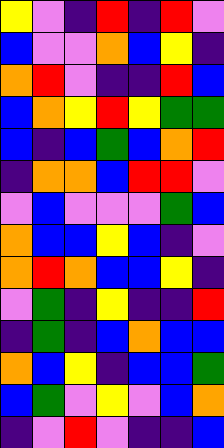[["yellow", "violet", "indigo", "red", "indigo", "red", "violet"], ["blue", "violet", "violet", "orange", "blue", "yellow", "indigo"], ["orange", "red", "violet", "indigo", "indigo", "red", "blue"], ["blue", "orange", "yellow", "red", "yellow", "green", "green"], ["blue", "indigo", "blue", "green", "blue", "orange", "red"], ["indigo", "orange", "orange", "blue", "red", "red", "violet"], ["violet", "blue", "violet", "violet", "violet", "green", "blue"], ["orange", "blue", "blue", "yellow", "blue", "indigo", "violet"], ["orange", "red", "orange", "blue", "blue", "yellow", "indigo"], ["violet", "green", "indigo", "yellow", "indigo", "indigo", "red"], ["indigo", "green", "indigo", "blue", "orange", "blue", "blue"], ["orange", "blue", "yellow", "indigo", "blue", "blue", "green"], ["blue", "green", "violet", "yellow", "violet", "blue", "orange"], ["indigo", "violet", "red", "violet", "indigo", "indigo", "blue"]]